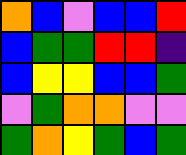[["orange", "blue", "violet", "blue", "blue", "red"], ["blue", "green", "green", "red", "red", "indigo"], ["blue", "yellow", "yellow", "blue", "blue", "green"], ["violet", "green", "orange", "orange", "violet", "violet"], ["green", "orange", "yellow", "green", "blue", "green"]]